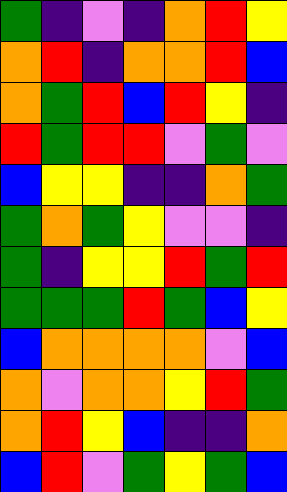[["green", "indigo", "violet", "indigo", "orange", "red", "yellow"], ["orange", "red", "indigo", "orange", "orange", "red", "blue"], ["orange", "green", "red", "blue", "red", "yellow", "indigo"], ["red", "green", "red", "red", "violet", "green", "violet"], ["blue", "yellow", "yellow", "indigo", "indigo", "orange", "green"], ["green", "orange", "green", "yellow", "violet", "violet", "indigo"], ["green", "indigo", "yellow", "yellow", "red", "green", "red"], ["green", "green", "green", "red", "green", "blue", "yellow"], ["blue", "orange", "orange", "orange", "orange", "violet", "blue"], ["orange", "violet", "orange", "orange", "yellow", "red", "green"], ["orange", "red", "yellow", "blue", "indigo", "indigo", "orange"], ["blue", "red", "violet", "green", "yellow", "green", "blue"]]